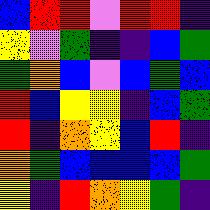[["blue", "red", "red", "violet", "red", "red", "indigo"], ["yellow", "violet", "green", "indigo", "indigo", "blue", "green"], ["green", "orange", "blue", "violet", "blue", "green", "blue"], ["red", "blue", "yellow", "yellow", "indigo", "blue", "green"], ["red", "indigo", "orange", "yellow", "blue", "red", "indigo"], ["orange", "green", "blue", "blue", "blue", "blue", "green"], ["yellow", "indigo", "red", "orange", "yellow", "green", "indigo"]]